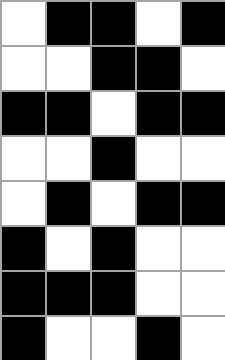[["white", "black", "black", "white", "black"], ["white", "white", "black", "black", "white"], ["black", "black", "white", "black", "black"], ["white", "white", "black", "white", "white"], ["white", "black", "white", "black", "black"], ["black", "white", "black", "white", "white"], ["black", "black", "black", "white", "white"], ["black", "white", "white", "black", "white"]]